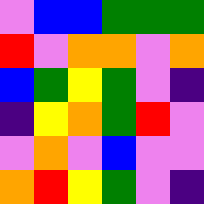[["violet", "blue", "blue", "green", "green", "green"], ["red", "violet", "orange", "orange", "violet", "orange"], ["blue", "green", "yellow", "green", "violet", "indigo"], ["indigo", "yellow", "orange", "green", "red", "violet"], ["violet", "orange", "violet", "blue", "violet", "violet"], ["orange", "red", "yellow", "green", "violet", "indigo"]]